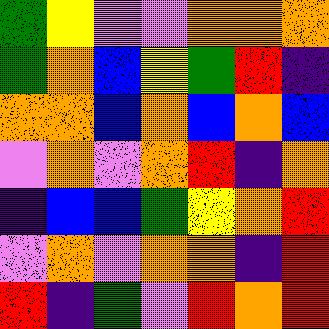[["green", "yellow", "violet", "violet", "orange", "orange", "orange"], ["green", "orange", "blue", "yellow", "green", "red", "indigo"], ["orange", "orange", "blue", "orange", "blue", "orange", "blue"], ["violet", "orange", "violet", "orange", "red", "indigo", "orange"], ["indigo", "blue", "blue", "green", "yellow", "orange", "red"], ["violet", "orange", "violet", "orange", "orange", "indigo", "red"], ["red", "indigo", "green", "violet", "red", "orange", "red"]]